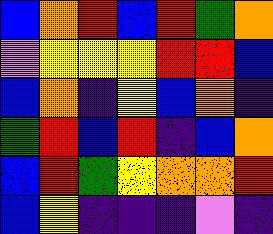[["blue", "orange", "red", "blue", "red", "green", "orange"], ["violet", "yellow", "yellow", "yellow", "red", "red", "blue"], ["blue", "orange", "indigo", "yellow", "blue", "orange", "indigo"], ["green", "red", "blue", "red", "indigo", "blue", "orange"], ["blue", "red", "green", "yellow", "orange", "orange", "red"], ["blue", "yellow", "indigo", "indigo", "indigo", "violet", "indigo"]]